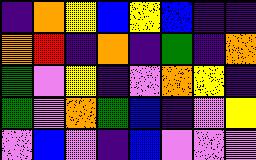[["indigo", "orange", "yellow", "blue", "yellow", "blue", "indigo", "indigo"], ["orange", "red", "indigo", "orange", "indigo", "green", "indigo", "orange"], ["green", "violet", "yellow", "indigo", "violet", "orange", "yellow", "indigo"], ["green", "violet", "orange", "green", "blue", "indigo", "violet", "yellow"], ["violet", "blue", "violet", "indigo", "blue", "violet", "violet", "violet"]]